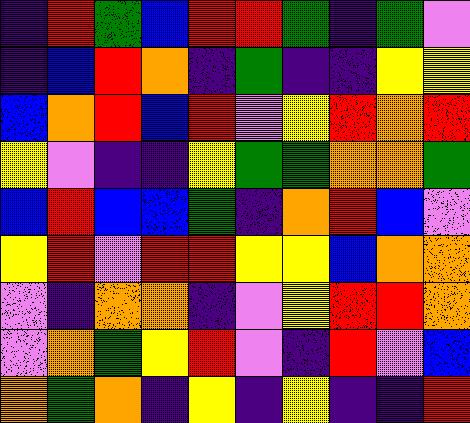[["indigo", "red", "green", "blue", "red", "red", "green", "indigo", "green", "violet"], ["indigo", "blue", "red", "orange", "indigo", "green", "indigo", "indigo", "yellow", "yellow"], ["blue", "orange", "red", "blue", "red", "violet", "yellow", "red", "orange", "red"], ["yellow", "violet", "indigo", "indigo", "yellow", "green", "green", "orange", "orange", "green"], ["blue", "red", "blue", "blue", "green", "indigo", "orange", "red", "blue", "violet"], ["yellow", "red", "violet", "red", "red", "yellow", "yellow", "blue", "orange", "orange"], ["violet", "indigo", "orange", "orange", "indigo", "violet", "yellow", "red", "red", "orange"], ["violet", "orange", "green", "yellow", "red", "violet", "indigo", "red", "violet", "blue"], ["orange", "green", "orange", "indigo", "yellow", "indigo", "yellow", "indigo", "indigo", "red"]]